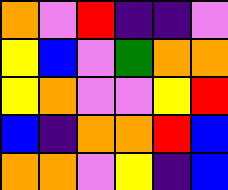[["orange", "violet", "red", "indigo", "indigo", "violet"], ["yellow", "blue", "violet", "green", "orange", "orange"], ["yellow", "orange", "violet", "violet", "yellow", "red"], ["blue", "indigo", "orange", "orange", "red", "blue"], ["orange", "orange", "violet", "yellow", "indigo", "blue"]]